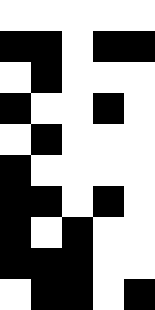[["white", "white", "white", "white", "white"], ["black", "black", "white", "black", "black"], ["white", "black", "white", "white", "white"], ["black", "white", "white", "black", "white"], ["white", "black", "white", "white", "white"], ["black", "white", "white", "white", "white"], ["black", "black", "white", "black", "white"], ["black", "white", "black", "white", "white"], ["black", "black", "black", "white", "white"], ["white", "black", "black", "white", "black"]]